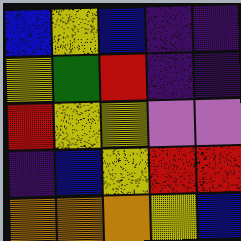[["blue", "yellow", "blue", "indigo", "indigo"], ["yellow", "green", "red", "indigo", "indigo"], ["red", "yellow", "yellow", "violet", "violet"], ["indigo", "blue", "yellow", "red", "red"], ["orange", "orange", "orange", "yellow", "blue"]]